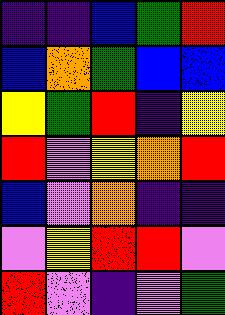[["indigo", "indigo", "blue", "green", "red"], ["blue", "orange", "green", "blue", "blue"], ["yellow", "green", "red", "indigo", "yellow"], ["red", "violet", "yellow", "orange", "red"], ["blue", "violet", "orange", "indigo", "indigo"], ["violet", "yellow", "red", "red", "violet"], ["red", "violet", "indigo", "violet", "green"]]